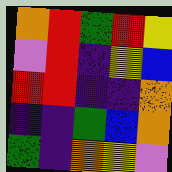[["orange", "red", "green", "red", "yellow"], ["violet", "red", "indigo", "yellow", "blue"], ["red", "red", "indigo", "indigo", "orange"], ["indigo", "indigo", "green", "blue", "orange"], ["green", "indigo", "orange", "yellow", "violet"]]